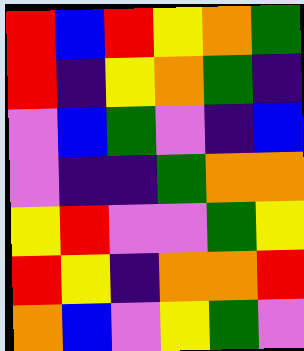[["red", "blue", "red", "yellow", "orange", "green"], ["red", "indigo", "yellow", "orange", "green", "indigo"], ["violet", "blue", "green", "violet", "indigo", "blue"], ["violet", "indigo", "indigo", "green", "orange", "orange"], ["yellow", "red", "violet", "violet", "green", "yellow"], ["red", "yellow", "indigo", "orange", "orange", "red"], ["orange", "blue", "violet", "yellow", "green", "violet"]]